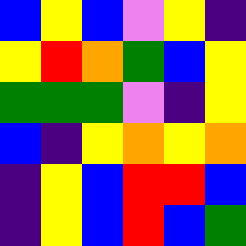[["blue", "yellow", "blue", "violet", "yellow", "indigo"], ["yellow", "red", "orange", "green", "blue", "yellow"], ["green", "green", "green", "violet", "indigo", "yellow"], ["blue", "indigo", "yellow", "orange", "yellow", "orange"], ["indigo", "yellow", "blue", "red", "red", "blue"], ["indigo", "yellow", "blue", "red", "blue", "green"]]